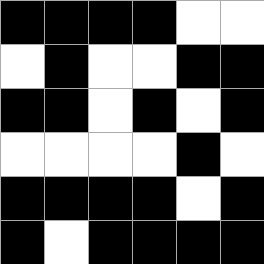[["black", "black", "black", "black", "white", "white"], ["white", "black", "white", "white", "black", "black"], ["black", "black", "white", "black", "white", "black"], ["white", "white", "white", "white", "black", "white"], ["black", "black", "black", "black", "white", "black"], ["black", "white", "black", "black", "black", "black"]]